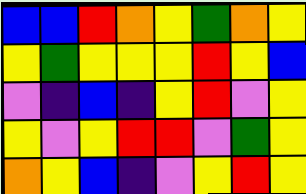[["blue", "blue", "red", "orange", "yellow", "green", "orange", "yellow"], ["yellow", "green", "yellow", "yellow", "yellow", "red", "yellow", "blue"], ["violet", "indigo", "blue", "indigo", "yellow", "red", "violet", "yellow"], ["yellow", "violet", "yellow", "red", "red", "violet", "green", "yellow"], ["orange", "yellow", "blue", "indigo", "violet", "yellow", "red", "yellow"]]